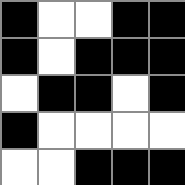[["black", "white", "white", "black", "black"], ["black", "white", "black", "black", "black"], ["white", "black", "black", "white", "black"], ["black", "white", "white", "white", "white"], ["white", "white", "black", "black", "black"]]